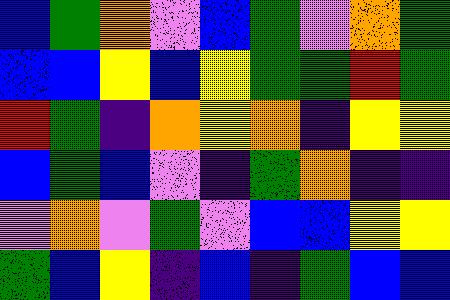[["blue", "green", "orange", "violet", "blue", "green", "violet", "orange", "green"], ["blue", "blue", "yellow", "blue", "yellow", "green", "green", "red", "green"], ["red", "green", "indigo", "orange", "yellow", "orange", "indigo", "yellow", "yellow"], ["blue", "green", "blue", "violet", "indigo", "green", "orange", "indigo", "indigo"], ["violet", "orange", "violet", "green", "violet", "blue", "blue", "yellow", "yellow"], ["green", "blue", "yellow", "indigo", "blue", "indigo", "green", "blue", "blue"]]